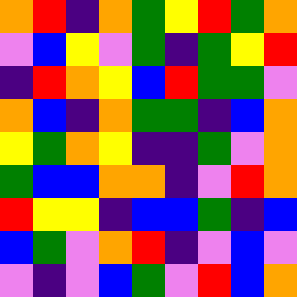[["orange", "red", "indigo", "orange", "green", "yellow", "red", "green", "orange"], ["violet", "blue", "yellow", "violet", "green", "indigo", "green", "yellow", "red"], ["indigo", "red", "orange", "yellow", "blue", "red", "green", "green", "violet"], ["orange", "blue", "indigo", "orange", "green", "green", "indigo", "blue", "orange"], ["yellow", "green", "orange", "yellow", "indigo", "indigo", "green", "violet", "orange"], ["green", "blue", "blue", "orange", "orange", "indigo", "violet", "red", "orange"], ["red", "yellow", "yellow", "indigo", "blue", "blue", "green", "indigo", "blue"], ["blue", "green", "violet", "orange", "red", "indigo", "violet", "blue", "violet"], ["violet", "indigo", "violet", "blue", "green", "violet", "red", "blue", "orange"]]